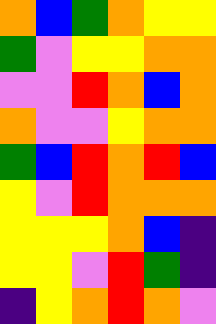[["orange", "blue", "green", "orange", "yellow", "yellow"], ["green", "violet", "yellow", "yellow", "orange", "orange"], ["violet", "violet", "red", "orange", "blue", "orange"], ["orange", "violet", "violet", "yellow", "orange", "orange"], ["green", "blue", "red", "orange", "red", "blue"], ["yellow", "violet", "red", "orange", "orange", "orange"], ["yellow", "yellow", "yellow", "orange", "blue", "indigo"], ["yellow", "yellow", "violet", "red", "green", "indigo"], ["indigo", "yellow", "orange", "red", "orange", "violet"]]